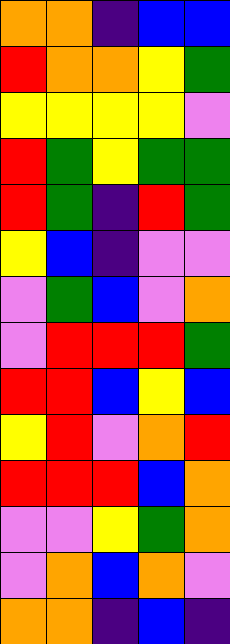[["orange", "orange", "indigo", "blue", "blue"], ["red", "orange", "orange", "yellow", "green"], ["yellow", "yellow", "yellow", "yellow", "violet"], ["red", "green", "yellow", "green", "green"], ["red", "green", "indigo", "red", "green"], ["yellow", "blue", "indigo", "violet", "violet"], ["violet", "green", "blue", "violet", "orange"], ["violet", "red", "red", "red", "green"], ["red", "red", "blue", "yellow", "blue"], ["yellow", "red", "violet", "orange", "red"], ["red", "red", "red", "blue", "orange"], ["violet", "violet", "yellow", "green", "orange"], ["violet", "orange", "blue", "orange", "violet"], ["orange", "orange", "indigo", "blue", "indigo"]]